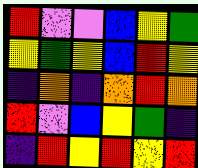[["red", "violet", "violet", "blue", "yellow", "green"], ["yellow", "green", "yellow", "blue", "red", "yellow"], ["indigo", "orange", "indigo", "orange", "red", "orange"], ["red", "violet", "blue", "yellow", "green", "indigo"], ["indigo", "red", "yellow", "red", "yellow", "red"]]